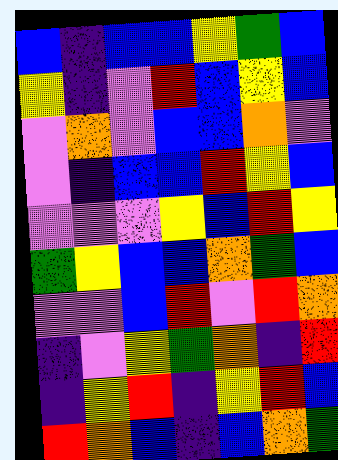[["blue", "indigo", "blue", "blue", "yellow", "green", "blue"], ["yellow", "indigo", "violet", "red", "blue", "yellow", "blue"], ["violet", "orange", "violet", "blue", "blue", "orange", "violet"], ["violet", "indigo", "blue", "blue", "red", "yellow", "blue"], ["violet", "violet", "violet", "yellow", "blue", "red", "yellow"], ["green", "yellow", "blue", "blue", "orange", "green", "blue"], ["violet", "violet", "blue", "red", "violet", "red", "orange"], ["indigo", "violet", "yellow", "green", "orange", "indigo", "red"], ["indigo", "yellow", "red", "indigo", "yellow", "red", "blue"], ["red", "orange", "blue", "indigo", "blue", "orange", "green"]]